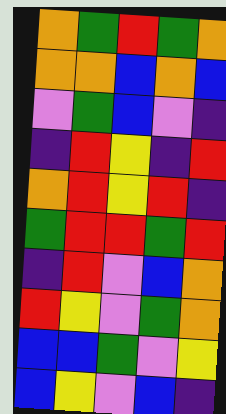[["orange", "green", "red", "green", "orange"], ["orange", "orange", "blue", "orange", "blue"], ["violet", "green", "blue", "violet", "indigo"], ["indigo", "red", "yellow", "indigo", "red"], ["orange", "red", "yellow", "red", "indigo"], ["green", "red", "red", "green", "red"], ["indigo", "red", "violet", "blue", "orange"], ["red", "yellow", "violet", "green", "orange"], ["blue", "blue", "green", "violet", "yellow"], ["blue", "yellow", "violet", "blue", "indigo"]]